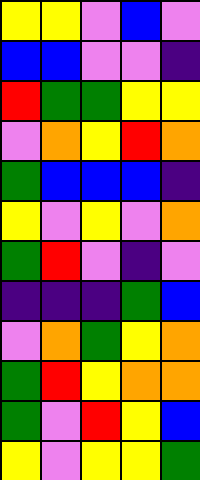[["yellow", "yellow", "violet", "blue", "violet"], ["blue", "blue", "violet", "violet", "indigo"], ["red", "green", "green", "yellow", "yellow"], ["violet", "orange", "yellow", "red", "orange"], ["green", "blue", "blue", "blue", "indigo"], ["yellow", "violet", "yellow", "violet", "orange"], ["green", "red", "violet", "indigo", "violet"], ["indigo", "indigo", "indigo", "green", "blue"], ["violet", "orange", "green", "yellow", "orange"], ["green", "red", "yellow", "orange", "orange"], ["green", "violet", "red", "yellow", "blue"], ["yellow", "violet", "yellow", "yellow", "green"]]